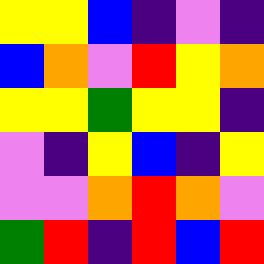[["yellow", "yellow", "blue", "indigo", "violet", "indigo"], ["blue", "orange", "violet", "red", "yellow", "orange"], ["yellow", "yellow", "green", "yellow", "yellow", "indigo"], ["violet", "indigo", "yellow", "blue", "indigo", "yellow"], ["violet", "violet", "orange", "red", "orange", "violet"], ["green", "red", "indigo", "red", "blue", "red"]]